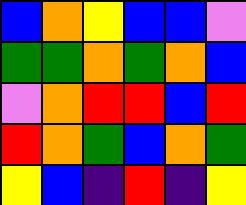[["blue", "orange", "yellow", "blue", "blue", "violet"], ["green", "green", "orange", "green", "orange", "blue"], ["violet", "orange", "red", "red", "blue", "red"], ["red", "orange", "green", "blue", "orange", "green"], ["yellow", "blue", "indigo", "red", "indigo", "yellow"]]